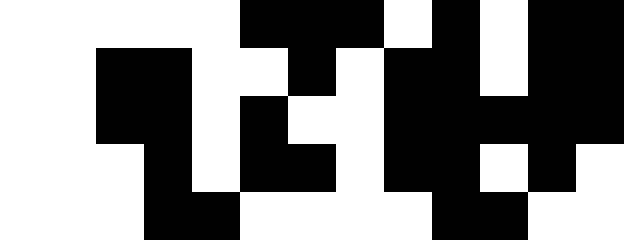[["white", "white", "white", "white", "white", "black", "black", "black", "white", "black", "white", "black", "black"], ["white", "white", "black", "black", "white", "white", "black", "white", "black", "black", "white", "black", "black"], ["white", "white", "black", "black", "white", "black", "white", "white", "black", "black", "black", "black", "black"], ["white", "white", "white", "black", "white", "black", "black", "white", "black", "black", "white", "black", "white"], ["white", "white", "white", "black", "black", "white", "white", "white", "white", "black", "black", "white", "white"]]